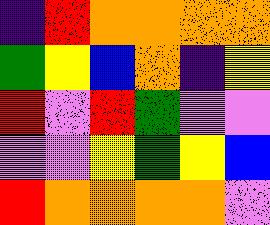[["indigo", "red", "orange", "orange", "orange", "orange"], ["green", "yellow", "blue", "orange", "indigo", "yellow"], ["red", "violet", "red", "green", "violet", "violet"], ["violet", "violet", "yellow", "green", "yellow", "blue"], ["red", "orange", "orange", "orange", "orange", "violet"]]